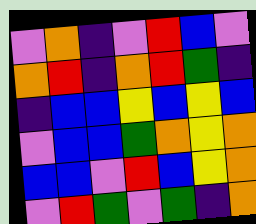[["violet", "orange", "indigo", "violet", "red", "blue", "violet"], ["orange", "red", "indigo", "orange", "red", "green", "indigo"], ["indigo", "blue", "blue", "yellow", "blue", "yellow", "blue"], ["violet", "blue", "blue", "green", "orange", "yellow", "orange"], ["blue", "blue", "violet", "red", "blue", "yellow", "orange"], ["violet", "red", "green", "violet", "green", "indigo", "orange"]]